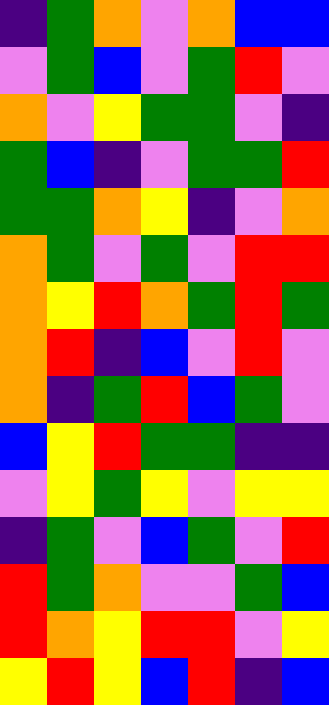[["indigo", "green", "orange", "violet", "orange", "blue", "blue"], ["violet", "green", "blue", "violet", "green", "red", "violet"], ["orange", "violet", "yellow", "green", "green", "violet", "indigo"], ["green", "blue", "indigo", "violet", "green", "green", "red"], ["green", "green", "orange", "yellow", "indigo", "violet", "orange"], ["orange", "green", "violet", "green", "violet", "red", "red"], ["orange", "yellow", "red", "orange", "green", "red", "green"], ["orange", "red", "indigo", "blue", "violet", "red", "violet"], ["orange", "indigo", "green", "red", "blue", "green", "violet"], ["blue", "yellow", "red", "green", "green", "indigo", "indigo"], ["violet", "yellow", "green", "yellow", "violet", "yellow", "yellow"], ["indigo", "green", "violet", "blue", "green", "violet", "red"], ["red", "green", "orange", "violet", "violet", "green", "blue"], ["red", "orange", "yellow", "red", "red", "violet", "yellow"], ["yellow", "red", "yellow", "blue", "red", "indigo", "blue"]]